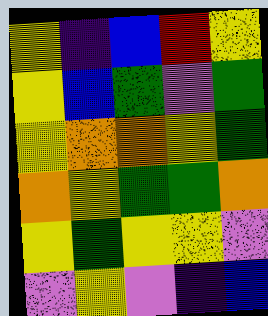[["yellow", "indigo", "blue", "red", "yellow"], ["yellow", "blue", "green", "violet", "green"], ["yellow", "orange", "orange", "yellow", "green"], ["orange", "yellow", "green", "green", "orange"], ["yellow", "green", "yellow", "yellow", "violet"], ["violet", "yellow", "violet", "indigo", "blue"]]